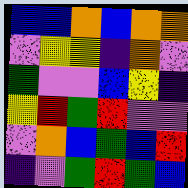[["blue", "blue", "orange", "blue", "orange", "orange"], ["violet", "yellow", "yellow", "indigo", "orange", "violet"], ["green", "violet", "violet", "blue", "yellow", "indigo"], ["yellow", "red", "green", "red", "violet", "violet"], ["violet", "orange", "blue", "green", "blue", "red"], ["indigo", "violet", "green", "red", "green", "blue"]]